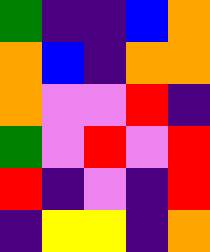[["green", "indigo", "indigo", "blue", "orange"], ["orange", "blue", "indigo", "orange", "orange"], ["orange", "violet", "violet", "red", "indigo"], ["green", "violet", "red", "violet", "red"], ["red", "indigo", "violet", "indigo", "red"], ["indigo", "yellow", "yellow", "indigo", "orange"]]